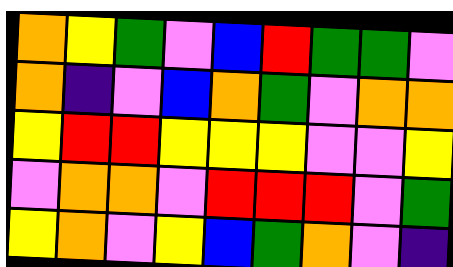[["orange", "yellow", "green", "violet", "blue", "red", "green", "green", "violet"], ["orange", "indigo", "violet", "blue", "orange", "green", "violet", "orange", "orange"], ["yellow", "red", "red", "yellow", "yellow", "yellow", "violet", "violet", "yellow"], ["violet", "orange", "orange", "violet", "red", "red", "red", "violet", "green"], ["yellow", "orange", "violet", "yellow", "blue", "green", "orange", "violet", "indigo"]]